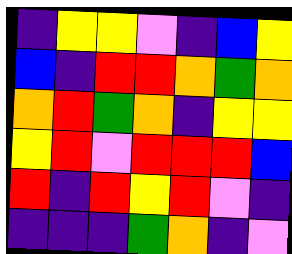[["indigo", "yellow", "yellow", "violet", "indigo", "blue", "yellow"], ["blue", "indigo", "red", "red", "orange", "green", "orange"], ["orange", "red", "green", "orange", "indigo", "yellow", "yellow"], ["yellow", "red", "violet", "red", "red", "red", "blue"], ["red", "indigo", "red", "yellow", "red", "violet", "indigo"], ["indigo", "indigo", "indigo", "green", "orange", "indigo", "violet"]]